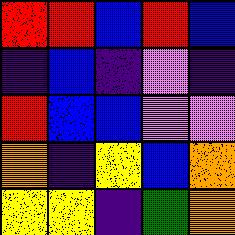[["red", "red", "blue", "red", "blue"], ["indigo", "blue", "indigo", "violet", "indigo"], ["red", "blue", "blue", "violet", "violet"], ["orange", "indigo", "yellow", "blue", "orange"], ["yellow", "yellow", "indigo", "green", "orange"]]